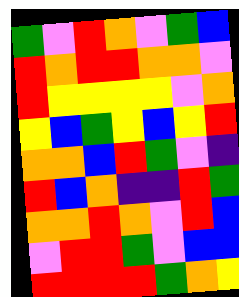[["green", "violet", "red", "orange", "violet", "green", "blue"], ["red", "orange", "red", "red", "orange", "orange", "violet"], ["red", "yellow", "yellow", "yellow", "yellow", "violet", "orange"], ["yellow", "blue", "green", "yellow", "blue", "yellow", "red"], ["orange", "orange", "blue", "red", "green", "violet", "indigo"], ["red", "blue", "orange", "indigo", "indigo", "red", "green"], ["orange", "orange", "red", "orange", "violet", "red", "blue"], ["violet", "red", "red", "green", "violet", "blue", "blue"], ["red", "red", "red", "red", "green", "orange", "yellow"]]